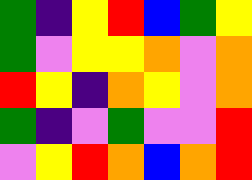[["green", "indigo", "yellow", "red", "blue", "green", "yellow"], ["green", "violet", "yellow", "yellow", "orange", "violet", "orange"], ["red", "yellow", "indigo", "orange", "yellow", "violet", "orange"], ["green", "indigo", "violet", "green", "violet", "violet", "red"], ["violet", "yellow", "red", "orange", "blue", "orange", "red"]]